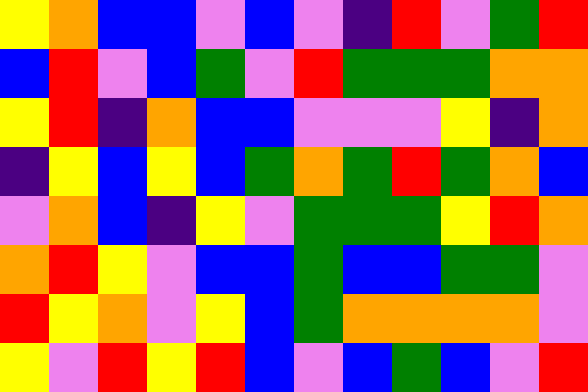[["yellow", "orange", "blue", "blue", "violet", "blue", "violet", "indigo", "red", "violet", "green", "red"], ["blue", "red", "violet", "blue", "green", "violet", "red", "green", "green", "green", "orange", "orange"], ["yellow", "red", "indigo", "orange", "blue", "blue", "violet", "violet", "violet", "yellow", "indigo", "orange"], ["indigo", "yellow", "blue", "yellow", "blue", "green", "orange", "green", "red", "green", "orange", "blue"], ["violet", "orange", "blue", "indigo", "yellow", "violet", "green", "green", "green", "yellow", "red", "orange"], ["orange", "red", "yellow", "violet", "blue", "blue", "green", "blue", "blue", "green", "green", "violet"], ["red", "yellow", "orange", "violet", "yellow", "blue", "green", "orange", "orange", "orange", "orange", "violet"], ["yellow", "violet", "red", "yellow", "red", "blue", "violet", "blue", "green", "blue", "violet", "red"]]